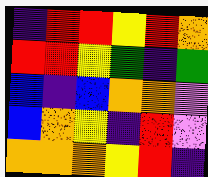[["indigo", "red", "red", "yellow", "red", "orange"], ["red", "red", "yellow", "green", "indigo", "green"], ["blue", "indigo", "blue", "orange", "orange", "violet"], ["blue", "orange", "yellow", "indigo", "red", "violet"], ["orange", "orange", "orange", "yellow", "red", "indigo"]]